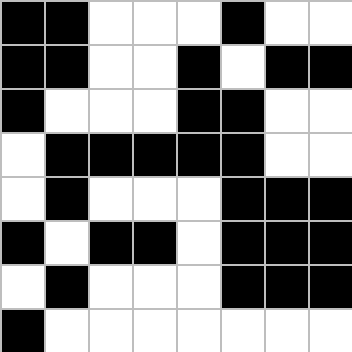[["black", "black", "white", "white", "white", "black", "white", "white"], ["black", "black", "white", "white", "black", "white", "black", "black"], ["black", "white", "white", "white", "black", "black", "white", "white"], ["white", "black", "black", "black", "black", "black", "white", "white"], ["white", "black", "white", "white", "white", "black", "black", "black"], ["black", "white", "black", "black", "white", "black", "black", "black"], ["white", "black", "white", "white", "white", "black", "black", "black"], ["black", "white", "white", "white", "white", "white", "white", "white"]]